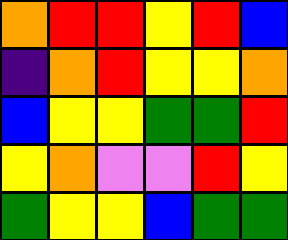[["orange", "red", "red", "yellow", "red", "blue"], ["indigo", "orange", "red", "yellow", "yellow", "orange"], ["blue", "yellow", "yellow", "green", "green", "red"], ["yellow", "orange", "violet", "violet", "red", "yellow"], ["green", "yellow", "yellow", "blue", "green", "green"]]